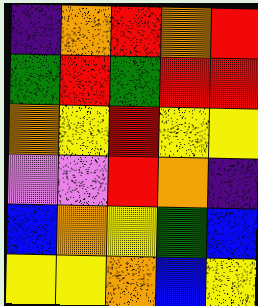[["indigo", "orange", "red", "orange", "red"], ["green", "red", "green", "red", "red"], ["orange", "yellow", "red", "yellow", "yellow"], ["violet", "violet", "red", "orange", "indigo"], ["blue", "orange", "yellow", "green", "blue"], ["yellow", "yellow", "orange", "blue", "yellow"]]